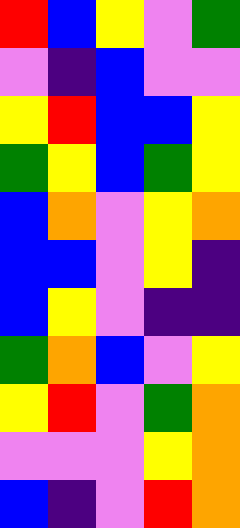[["red", "blue", "yellow", "violet", "green"], ["violet", "indigo", "blue", "violet", "violet"], ["yellow", "red", "blue", "blue", "yellow"], ["green", "yellow", "blue", "green", "yellow"], ["blue", "orange", "violet", "yellow", "orange"], ["blue", "blue", "violet", "yellow", "indigo"], ["blue", "yellow", "violet", "indigo", "indigo"], ["green", "orange", "blue", "violet", "yellow"], ["yellow", "red", "violet", "green", "orange"], ["violet", "violet", "violet", "yellow", "orange"], ["blue", "indigo", "violet", "red", "orange"]]